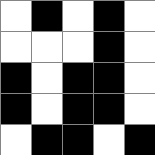[["white", "black", "white", "black", "white"], ["white", "white", "white", "black", "white"], ["black", "white", "black", "black", "white"], ["black", "white", "black", "black", "white"], ["white", "black", "black", "white", "black"]]